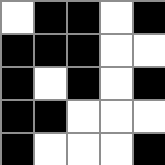[["white", "black", "black", "white", "black"], ["black", "black", "black", "white", "white"], ["black", "white", "black", "white", "black"], ["black", "black", "white", "white", "white"], ["black", "white", "white", "white", "black"]]